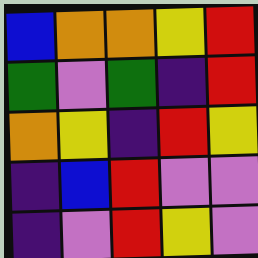[["blue", "orange", "orange", "yellow", "red"], ["green", "violet", "green", "indigo", "red"], ["orange", "yellow", "indigo", "red", "yellow"], ["indigo", "blue", "red", "violet", "violet"], ["indigo", "violet", "red", "yellow", "violet"]]